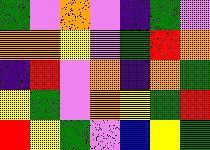[["green", "violet", "orange", "violet", "indigo", "green", "violet"], ["orange", "orange", "yellow", "violet", "green", "red", "orange"], ["indigo", "red", "violet", "orange", "indigo", "orange", "green"], ["yellow", "green", "violet", "orange", "yellow", "green", "red"], ["red", "yellow", "green", "violet", "blue", "yellow", "green"]]